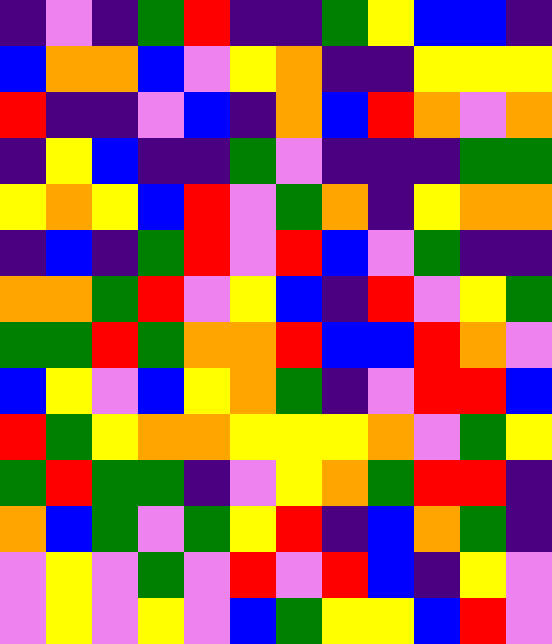[["indigo", "violet", "indigo", "green", "red", "indigo", "indigo", "green", "yellow", "blue", "blue", "indigo"], ["blue", "orange", "orange", "blue", "violet", "yellow", "orange", "indigo", "indigo", "yellow", "yellow", "yellow"], ["red", "indigo", "indigo", "violet", "blue", "indigo", "orange", "blue", "red", "orange", "violet", "orange"], ["indigo", "yellow", "blue", "indigo", "indigo", "green", "violet", "indigo", "indigo", "indigo", "green", "green"], ["yellow", "orange", "yellow", "blue", "red", "violet", "green", "orange", "indigo", "yellow", "orange", "orange"], ["indigo", "blue", "indigo", "green", "red", "violet", "red", "blue", "violet", "green", "indigo", "indigo"], ["orange", "orange", "green", "red", "violet", "yellow", "blue", "indigo", "red", "violet", "yellow", "green"], ["green", "green", "red", "green", "orange", "orange", "red", "blue", "blue", "red", "orange", "violet"], ["blue", "yellow", "violet", "blue", "yellow", "orange", "green", "indigo", "violet", "red", "red", "blue"], ["red", "green", "yellow", "orange", "orange", "yellow", "yellow", "yellow", "orange", "violet", "green", "yellow"], ["green", "red", "green", "green", "indigo", "violet", "yellow", "orange", "green", "red", "red", "indigo"], ["orange", "blue", "green", "violet", "green", "yellow", "red", "indigo", "blue", "orange", "green", "indigo"], ["violet", "yellow", "violet", "green", "violet", "red", "violet", "red", "blue", "indigo", "yellow", "violet"], ["violet", "yellow", "violet", "yellow", "violet", "blue", "green", "yellow", "yellow", "blue", "red", "violet"]]